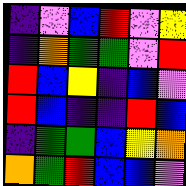[["indigo", "violet", "blue", "red", "violet", "yellow"], ["indigo", "orange", "green", "green", "violet", "red"], ["red", "blue", "yellow", "indigo", "blue", "violet"], ["red", "blue", "indigo", "indigo", "red", "blue"], ["indigo", "green", "green", "blue", "yellow", "orange"], ["orange", "green", "red", "blue", "blue", "violet"]]